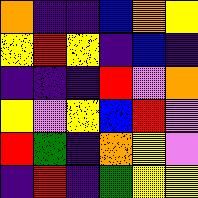[["orange", "indigo", "indigo", "blue", "orange", "yellow"], ["yellow", "red", "yellow", "indigo", "blue", "indigo"], ["indigo", "indigo", "indigo", "red", "violet", "orange"], ["yellow", "violet", "yellow", "blue", "red", "violet"], ["red", "green", "indigo", "orange", "yellow", "violet"], ["indigo", "red", "indigo", "green", "yellow", "yellow"]]